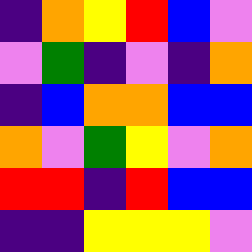[["indigo", "orange", "yellow", "red", "blue", "violet"], ["violet", "green", "indigo", "violet", "indigo", "orange"], ["indigo", "blue", "orange", "orange", "blue", "blue"], ["orange", "violet", "green", "yellow", "violet", "orange"], ["red", "red", "indigo", "red", "blue", "blue"], ["indigo", "indigo", "yellow", "yellow", "yellow", "violet"]]